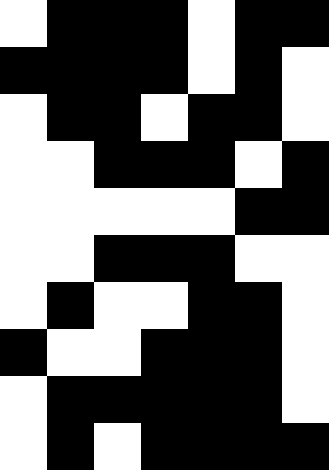[["white", "black", "black", "black", "white", "black", "black"], ["black", "black", "black", "black", "white", "black", "white"], ["white", "black", "black", "white", "black", "black", "white"], ["white", "white", "black", "black", "black", "white", "black"], ["white", "white", "white", "white", "white", "black", "black"], ["white", "white", "black", "black", "black", "white", "white"], ["white", "black", "white", "white", "black", "black", "white"], ["black", "white", "white", "black", "black", "black", "white"], ["white", "black", "black", "black", "black", "black", "white"], ["white", "black", "white", "black", "black", "black", "black"]]